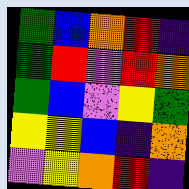[["green", "blue", "orange", "red", "indigo"], ["green", "red", "violet", "red", "orange"], ["green", "blue", "violet", "yellow", "green"], ["yellow", "yellow", "blue", "indigo", "orange"], ["violet", "yellow", "orange", "red", "indigo"]]